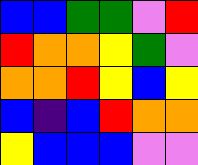[["blue", "blue", "green", "green", "violet", "red"], ["red", "orange", "orange", "yellow", "green", "violet"], ["orange", "orange", "red", "yellow", "blue", "yellow"], ["blue", "indigo", "blue", "red", "orange", "orange"], ["yellow", "blue", "blue", "blue", "violet", "violet"]]